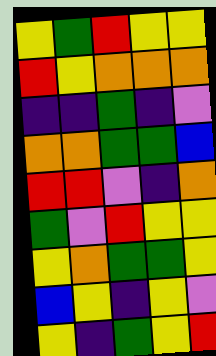[["yellow", "green", "red", "yellow", "yellow"], ["red", "yellow", "orange", "orange", "orange"], ["indigo", "indigo", "green", "indigo", "violet"], ["orange", "orange", "green", "green", "blue"], ["red", "red", "violet", "indigo", "orange"], ["green", "violet", "red", "yellow", "yellow"], ["yellow", "orange", "green", "green", "yellow"], ["blue", "yellow", "indigo", "yellow", "violet"], ["yellow", "indigo", "green", "yellow", "red"]]